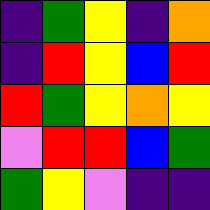[["indigo", "green", "yellow", "indigo", "orange"], ["indigo", "red", "yellow", "blue", "red"], ["red", "green", "yellow", "orange", "yellow"], ["violet", "red", "red", "blue", "green"], ["green", "yellow", "violet", "indigo", "indigo"]]